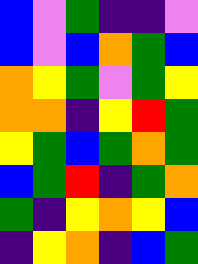[["blue", "violet", "green", "indigo", "indigo", "violet"], ["blue", "violet", "blue", "orange", "green", "blue"], ["orange", "yellow", "green", "violet", "green", "yellow"], ["orange", "orange", "indigo", "yellow", "red", "green"], ["yellow", "green", "blue", "green", "orange", "green"], ["blue", "green", "red", "indigo", "green", "orange"], ["green", "indigo", "yellow", "orange", "yellow", "blue"], ["indigo", "yellow", "orange", "indigo", "blue", "green"]]